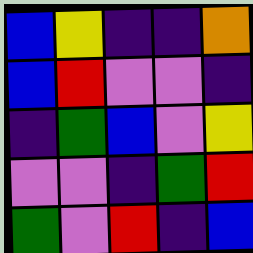[["blue", "yellow", "indigo", "indigo", "orange"], ["blue", "red", "violet", "violet", "indigo"], ["indigo", "green", "blue", "violet", "yellow"], ["violet", "violet", "indigo", "green", "red"], ["green", "violet", "red", "indigo", "blue"]]